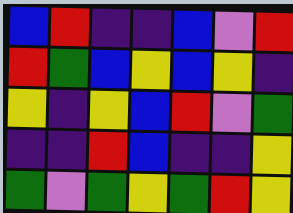[["blue", "red", "indigo", "indigo", "blue", "violet", "red"], ["red", "green", "blue", "yellow", "blue", "yellow", "indigo"], ["yellow", "indigo", "yellow", "blue", "red", "violet", "green"], ["indigo", "indigo", "red", "blue", "indigo", "indigo", "yellow"], ["green", "violet", "green", "yellow", "green", "red", "yellow"]]